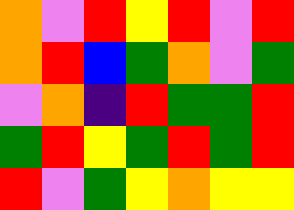[["orange", "violet", "red", "yellow", "red", "violet", "red"], ["orange", "red", "blue", "green", "orange", "violet", "green"], ["violet", "orange", "indigo", "red", "green", "green", "red"], ["green", "red", "yellow", "green", "red", "green", "red"], ["red", "violet", "green", "yellow", "orange", "yellow", "yellow"]]